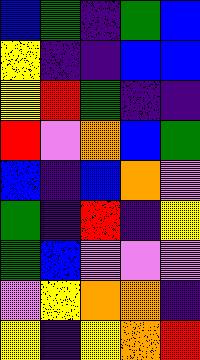[["blue", "green", "indigo", "green", "blue"], ["yellow", "indigo", "indigo", "blue", "blue"], ["yellow", "red", "green", "indigo", "indigo"], ["red", "violet", "orange", "blue", "green"], ["blue", "indigo", "blue", "orange", "violet"], ["green", "indigo", "red", "indigo", "yellow"], ["green", "blue", "violet", "violet", "violet"], ["violet", "yellow", "orange", "orange", "indigo"], ["yellow", "indigo", "yellow", "orange", "red"]]